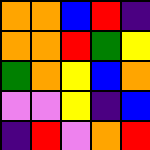[["orange", "orange", "blue", "red", "indigo"], ["orange", "orange", "red", "green", "yellow"], ["green", "orange", "yellow", "blue", "orange"], ["violet", "violet", "yellow", "indigo", "blue"], ["indigo", "red", "violet", "orange", "red"]]